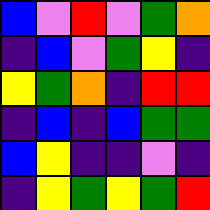[["blue", "violet", "red", "violet", "green", "orange"], ["indigo", "blue", "violet", "green", "yellow", "indigo"], ["yellow", "green", "orange", "indigo", "red", "red"], ["indigo", "blue", "indigo", "blue", "green", "green"], ["blue", "yellow", "indigo", "indigo", "violet", "indigo"], ["indigo", "yellow", "green", "yellow", "green", "red"]]